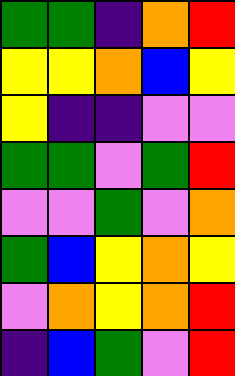[["green", "green", "indigo", "orange", "red"], ["yellow", "yellow", "orange", "blue", "yellow"], ["yellow", "indigo", "indigo", "violet", "violet"], ["green", "green", "violet", "green", "red"], ["violet", "violet", "green", "violet", "orange"], ["green", "blue", "yellow", "orange", "yellow"], ["violet", "orange", "yellow", "orange", "red"], ["indigo", "blue", "green", "violet", "red"]]